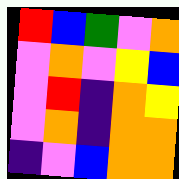[["red", "blue", "green", "violet", "orange"], ["violet", "orange", "violet", "yellow", "blue"], ["violet", "red", "indigo", "orange", "yellow"], ["violet", "orange", "indigo", "orange", "orange"], ["indigo", "violet", "blue", "orange", "orange"]]